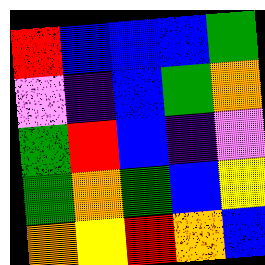[["red", "blue", "blue", "blue", "green"], ["violet", "indigo", "blue", "green", "orange"], ["green", "red", "blue", "indigo", "violet"], ["green", "orange", "green", "blue", "yellow"], ["orange", "yellow", "red", "orange", "blue"]]